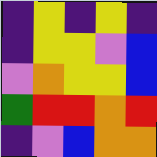[["indigo", "yellow", "indigo", "yellow", "indigo"], ["indigo", "yellow", "yellow", "violet", "blue"], ["violet", "orange", "yellow", "yellow", "blue"], ["green", "red", "red", "orange", "red"], ["indigo", "violet", "blue", "orange", "orange"]]